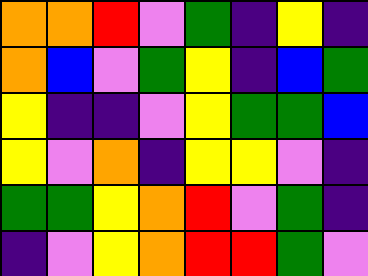[["orange", "orange", "red", "violet", "green", "indigo", "yellow", "indigo"], ["orange", "blue", "violet", "green", "yellow", "indigo", "blue", "green"], ["yellow", "indigo", "indigo", "violet", "yellow", "green", "green", "blue"], ["yellow", "violet", "orange", "indigo", "yellow", "yellow", "violet", "indigo"], ["green", "green", "yellow", "orange", "red", "violet", "green", "indigo"], ["indigo", "violet", "yellow", "orange", "red", "red", "green", "violet"]]